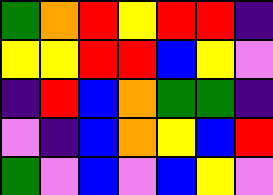[["green", "orange", "red", "yellow", "red", "red", "indigo"], ["yellow", "yellow", "red", "red", "blue", "yellow", "violet"], ["indigo", "red", "blue", "orange", "green", "green", "indigo"], ["violet", "indigo", "blue", "orange", "yellow", "blue", "red"], ["green", "violet", "blue", "violet", "blue", "yellow", "violet"]]